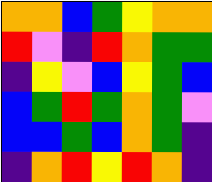[["orange", "orange", "blue", "green", "yellow", "orange", "orange"], ["red", "violet", "indigo", "red", "orange", "green", "green"], ["indigo", "yellow", "violet", "blue", "yellow", "green", "blue"], ["blue", "green", "red", "green", "orange", "green", "violet"], ["blue", "blue", "green", "blue", "orange", "green", "indigo"], ["indigo", "orange", "red", "yellow", "red", "orange", "indigo"]]